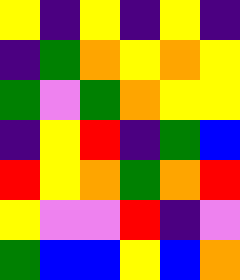[["yellow", "indigo", "yellow", "indigo", "yellow", "indigo"], ["indigo", "green", "orange", "yellow", "orange", "yellow"], ["green", "violet", "green", "orange", "yellow", "yellow"], ["indigo", "yellow", "red", "indigo", "green", "blue"], ["red", "yellow", "orange", "green", "orange", "red"], ["yellow", "violet", "violet", "red", "indigo", "violet"], ["green", "blue", "blue", "yellow", "blue", "orange"]]